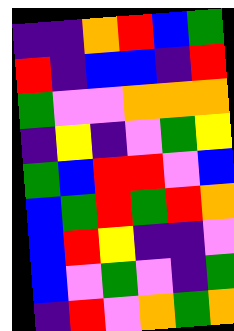[["indigo", "indigo", "orange", "red", "blue", "green"], ["red", "indigo", "blue", "blue", "indigo", "red"], ["green", "violet", "violet", "orange", "orange", "orange"], ["indigo", "yellow", "indigo", "violet", "green", "yellow"], ["green", "blue", "red", "red", "violet", "blue"], ["blue", "green", "red", "green", "red", "orange"], ["blue", "red", "yellow", "indigo", "indigo", "violet"], ["blue", "violet", "green", "violet", "indigo", "green"], ["indigo", "red", "violet", "orange", "green", "orange"]]